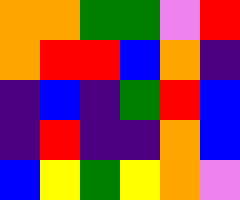[["orange", "orange", "green", "green", "violet", "red"], ["orange", "red", "red", "blue", "orange", "indigo"], ["indigo", "blue", "indigo", "green", "red", "blue"], ["indigo", "red", "indigo", "indigo", "orange", "blue"], ["blue", "yellow", "green", "yellow", "orange", "violet"]]